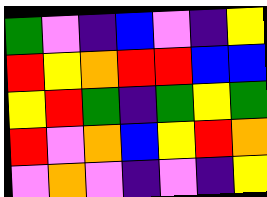[["green", "violet", "indigo", "blue", "violet", "indigo", "yellow"], ["red", "yellow", "orange", "red", "red", "blue", "blue"], ["yellow", "red", "green", "indigo", "green", "yellow", "green"], ["red", "violet", "orange", "blue", "yellow", "red", "orange"], ["violet", "orange", "violet", "indigo", "violet", "indigo", "yellow"]]